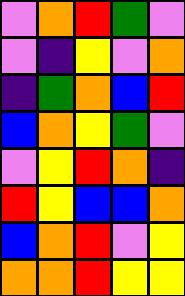[["violet", "orange", "red", "green", "violet"], ["violet", "indigo", "yellow", "violet", "orange"], ["indigo", "green", "orange", "blue", "red"], ["blue", "orange", "yellow", "green", "violet"], ["violet", "yellow", "red", "orange", "indigo"], ["red", "yellow", "blue", "blue", "orange"], ["blue", "orange", "red", "violet", "yellow"], ["orange", "orange", "red", "yellow", "yellow"]]